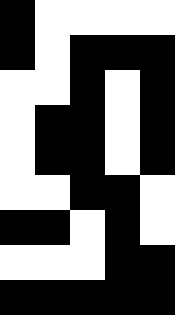[["black", "white", "white", "white", "white"], ["black", "white", "black", "black", "black"], ["white", "white", "black", "white", "black"], ["white", "black", "black", "white", "black"], ["white", "black", "black", "white", "black"], ["white", "white", "black", "black", "white"], ["black", "black", "white", "black", "white"], ["white", "white", "white", "black", "black"], ["black", "black", "black", "black", "black"]]